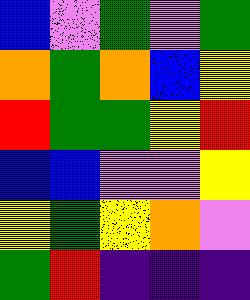[["blue", "violet", "green", "violet", "green"], ["orange", "green", "orange", "blue", "yellow"], ["red", "green", "green", "yellow", "red"], ["blue", "blue", "violet", "violet", "yellow"], ["yellow", "green", "yellow", "orange", "violet"], ["green", "red", "indigo", "indigo", "indigo"]]